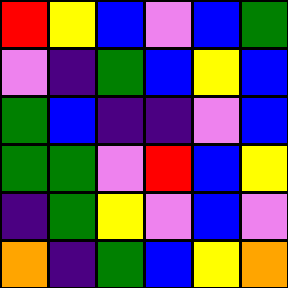[["red", "yellow", "blue", "violet", "blue", "green"], ["violet", "indigo", "green", "blue", "yellow", "blue"], ["green", "blue", "indigo", "indigo", "violet", "blue"], ["green", "green", "violet", "red", "blue", "yellow"], ["indigo", "green", "yellow", "violet", "blue", "violet"], ["orange", "indigo", "green", "blue", "yellow", "orange"]]